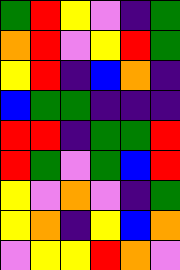[["green", "red", "yellow", "violet", "indigo", "green"], ["orange", "red", "violet", "yellow", "red", "green"], ["yellow", "red", "indigo", "blue", "orange", "indigo"], ["blue", "green", "green", "indigo", "indigo", "indigo"], ["red", "red", "indigo", "green", "green", "red"], ["red", "green", "violet", "green", "blue", "red"], ["yellow", "violet", "orange", "violet", "indigo", "green"], ["yellow", "orange", "indigo", "yellow", "blue", "orange"], ["violet", "yellow", "yellow", "red", "orange", "violet"]]